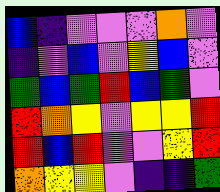[["blue", "indigo", "violet", "violet", "violet", "orange", "violet"], ["indigo", "violet", "blue", "violet", "yellow", "blue", "violet"], ["green", "blue", "green", "red", "blue", "green", "violet"], ["red", "orange", "yellow", "violet", "yellow", "yellow", "red"], ["red", "blue", "red", "violet", "violet", "yellow", "red"], ["orange", "yellow", "yellow", "violet", "indigo", "indigo", "green"]]